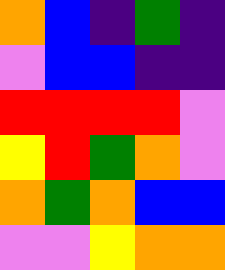[["orange", "blue", "indigo", "green", "indigo"], ["violet", "blue", "blue", "indigo", "indigo"], ["red", "red", "red", "red", "violet"], ["yellow", "red", "green", "orange", "violet"], ["orange", "green", "orange", "blue", "blue"], ["violet", "violet", "yellow", "orange", "orange"]]